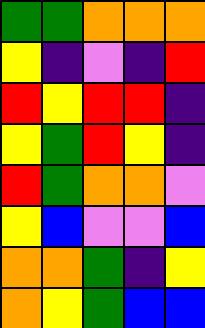[["green", "green", "orange", "orange", "orange"], ["yellow", "indigo", "violet", "indigo", "red"], ["red", "yellow", "red", "red", "indigo"], ["yellow", "green", "red", "yellow", "indigo"], ["red", "green", "orange", "orange", "violet"], ["yellow", "blue", "violet", "violet", "blue"], ["orange", "orange", "green", "indigo", "yellow"], ["orange", "yellow", "green", "blue", "blue"]]